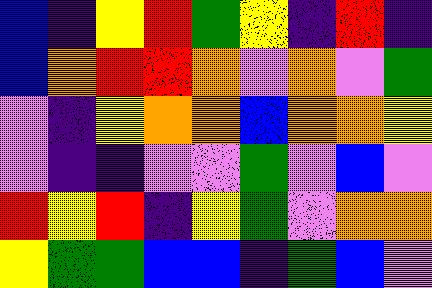[["blue", "indigo", "yellow", "red", "green", "yellow", "indigo", "red", "indigo"], ["blue", "orange", "red", "red", "orange", "violet", "orange", "violet", "green"], ["violet", "indigo", "yellow", "orange", "orange", "blue", "orange", "orange", "yellow"], ["violet", "indigo", "indigo", "violet", "violet", "green", "violet", "blue", "violet"], ["red", "yellow", "red", "indigo", "yellow", "green", "violet", "orange", "orange"], ["yellow", "green", "green", "blue", "blue", "indigo", "green", "blue", "violet"]]